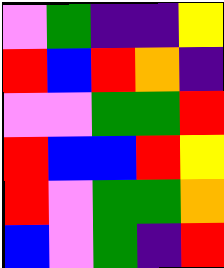[["violet", "green", "indigo", "indigo", "yellow"], ["red", "blue", "red", "orange", "indigo"], ["violet", "violet", "green", "green", "red"], ["red", "blue", "blue", "red", "yellow"], ["red", "violet", "green", "green", "orange"], ["blue", "violet", "green", "indigo", "red"]]